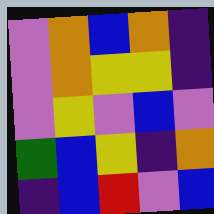[["violet", "orange", "blue", "orange", "indigo"], ["violet", "orange", "yellow", "yellow", "indigo"], ["violet", "yellow", "violet", "blue", "violet"], ["green", "blue", "yellow", "indigo", "orange"], ["indigo", "blue", "red", "violet", "blue"]]